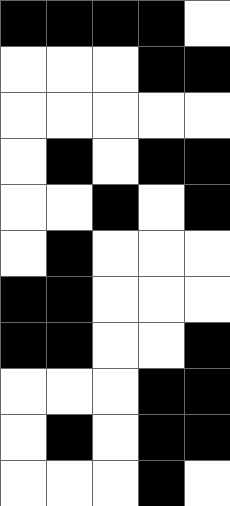[["black", "black", "black", "black", "white"], ["white", "white", "white", "black", "black"], ["white", "white", "white", "white", "white"], ["white", "black", "white", "black", "black"], ["white", "white", "black", "white", "black"], ["white", "black", "white", "white", "white"], ["black", "black", "white", "white", "white"], ["black", "black", "white", "white", "black"], ["white", "white", "white", "black", "black"], ["white", "black", "white", "black", "black"], ["white", "white", "white", "black", "white"]]